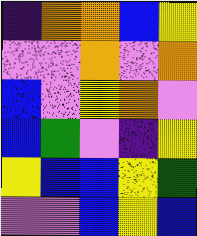[["indigo", "orange", "orange", "blue", "yellow"], ["violet", "violet", "orange", "violet", "orange"], ["blue", "violet", "yellow", "orange", "violet"], ["blue", "green", "violet", "indigo", "yellow"], ["yellow", "blue", "blue", "yellow", "green"], ["violet", "violet", "blue", "yellow", "blue"]]